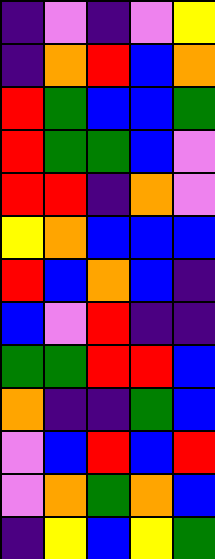[["indigo", "violet", "indigo", "violet", "yellow"], ["indigo", "orange", "red", "blue", "orange"], ["red", "green", "blue", "blue", "green"], ["red", "green", "green", "blue", "violet"], ["red", "red", "indigo", "orange", "violet"], ["yellow", "orange", "blue", "blue", "blue"], ["red", "blue", "orange", "blue", "indigo"], ["blue", "violet", "red", "indigo", "indigo"], ["green", "green", "red", "red", "blue"], ["orange", "indigo", "indigo", "green", "blue"], ["violet", "blue", "red", "blue", "red"], ["violet", "orange", "green", "orange", "blue"], ["indigo", "yellow", "blue", "yellow", "green"]]